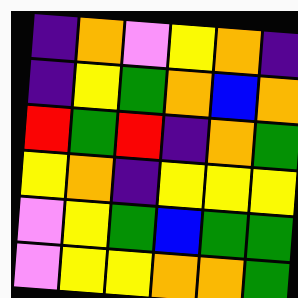[["indigo", "orange", "violet", "yellow", "orange", "indigo"], ["indigo", "yellow", "green", "orange", "blue", "orange"], ["red", "green", "red", "indigo", "orange", "green"], ["yellow", "orange", "indigo", "yellow", "yellow", "yellow"], ["violet", "yellow", "green", "blue", "green", "green"], ["violet", "yellow", "yellow", "orange", "orange", "green"]]